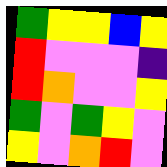[["green", "yellow", "yellow", "blue", "yellow"], ["red", "violet", "violet", "violet", "indigo"], ["red", "orange", "violet", "violet", "yellow"], ["green", "violet", "green", "yellow", "violet"], ["yellow", "violet", "orange", "red", "violet"]]